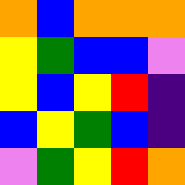[["orange", "blue", "orange", "orange", "orange"], ["yellow", "green", "blue", "blue", "violet"], ["yellow", "blue", "yellow", "red", "indigo"], ["blue", "yellow", "green", "blue", "indigo"], ["violet", "green", "yellow", "red", "orange"]]